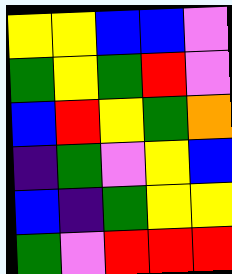[["yellow", "yellow", "blue", "blue", "violet"], ["green", "yellow", "green", "red", "violet"], ["blue", "red", "yellow", "green", "orange"], ["indigo", "green", "violet", "yellow", "blue"], ["blue", "indigo", "green", "yellow", "yellow"], ["green", "violet", "red", "red", "red"]]